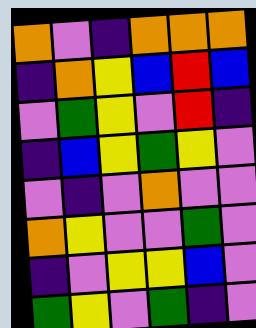[["orange", "violet", "indigo", "orange", "orange", "orange"], ["indigo", "orange", "yellow", "blue", "red", "blue"], ["violet", "green", "yellow", "violet", "red", "indigo"], ["indigo", "blue", "yellow", "green", "yellow", "violet"], ["violet", "indigo", "violet", "orange", "violet", "violet"], ["orange", "yellow", "violet", "violet", "green", "violet"], ["indigo", "violet", "yellow", "yellow", "blue", "violet"], ["green", "yellow", "violet", "green", "indigo", "violet"]]